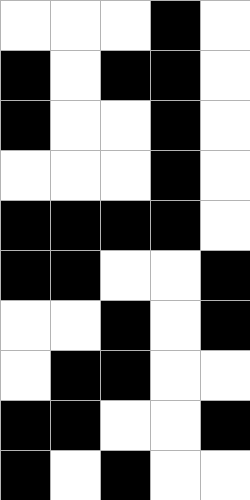[["white", "white", "white", "black", "white"], ["black", "white", "black", "black", "white"], ["black", "white", "white", "black", "white"], ["white", "white", "white", "black", "white"], ["black", "black", "black", "black", "white"], ["black", "black", "white", "white", "black"], ["white", "white", "black", "white", "black"], ["white", "black", "black", "white", "white"], ["black", "black", "white", "white", "black"], ["black", "white", "black", "white", "white"]]